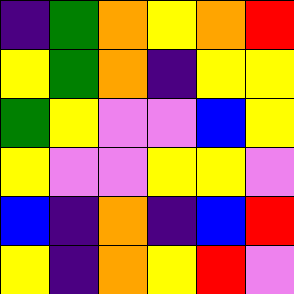[["indigo", "green", "orange", "yellow", "orange", "red"], ["yellow", "green", "orange", "indigo", "yellow", "yellow"], ["green", "yellow", "violet", "violet", "blue", "yellow"], ["yellow", "violet", "violet", "yellow", "yellow", "violet"], ["blue", "indigo", "orange", "indigo", "blue", "red"], ["yellow", "indigo", "orange", "yellow", "red", "violet"]]